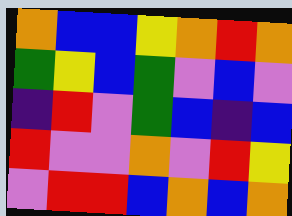[["orange", "blue", "blue", "yellow", "orange", "red", "orange"], ["green", "yellow", "blue", "green", "violet", "blue", "violet"], ["indigo", "red", "violet", "green", "blue", "indigo", "blue"], ["red", "violet", "violet", "orange", "violet", "red", "yellow"], ["violet", "red", "red", "blue", "orange", "blue", "orange"]]